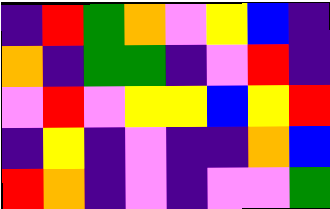[["indigo", "red", "green", "orange", "violet", "yellow", "blue", "indigo"], ["orange", "indigo", "green", "green", "indigo", "violet", "red", "indigo"], ["violet", "red", "violet", "yellow", "yellow", "blue", "yellow", "red"], ["indigo", "yellow", "indigo", "violet", "indigo", "indigo", "orange", "blue"], ["red", "orange", "indigo", "violet", "indigo", "violet", "violet", "green"]]